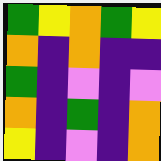[["green", "yellow", "orange", "green", "yellow"], ["orange", "indigo", "orange", "indigo", "indigo"], ["green", "indigo", "violet", "indigo", "violet"], ["orange", "indigo", "green", "indigo", "orange"], ["yellow", "indigo", "violet", "indigo", "orange"]]